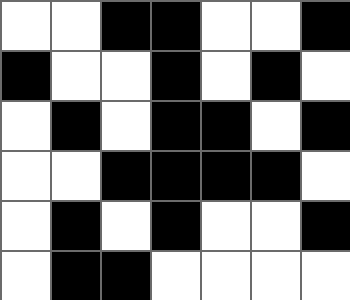[["white", "white", "black", "black", "white", "white", "black"], ["black", "white", "white", "black", "white", "black", "white"], ["white", "black", "white", "black", "black", "white", "black"], ["white", "white", "black", "black", "black", "black", "white"], ["white", "black", "white", "black", "white", "white", "black"], ["white", "black", "black", "white", "white", "white", "white"]]